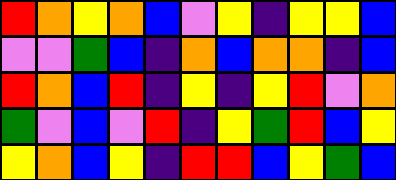[["red", "orange", "yellow", "orange", "blue", "violet", "yellow", "indigo", "yellow", "yellow", "blue"], ["violet", "violet", "green", "blue", "indigo", "orange", "blue", "orange", "orange", "indigo", "blue"], ["red", "orange", "blue", "red", "indigo", "yellow", "indigo", "yellow", "red", "violet", "orange"], ["green", "violet", "blue", "violet", "red", "indigo", "yellow", "green", "red", "blue", "yellow"], ["yellow", "orange", "blue", "yellow", "indigo", "red", "red", "blue", "yellow", "green", "blue"]]